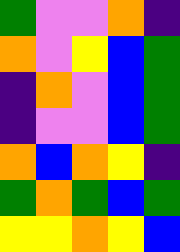[["green", "violet", "violet", "orange", "indigo"], ["orange", "violet", "yellow", "blue", "green"], ["indigo", "orange", "violet", "blue", "green"], ["indigo", "violet", "violet", "blue", "green"], ["orange", "blue", "orange", "yellow", "indigo"], ["green", "orange", "green", "blue", "green"], ["yellow", "yellow", "orange", "yellow", "blue"]]